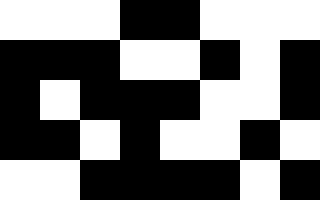[["white", "white", "white", "black", "black", "white", "white", "white"], ["black", "black", "black", "white", "white", "black", "white", "black"], ["black", "white", "black", "black", "black", "white", "white", "black"], ["black", "black", "white", "black", "white", "white", "black", "white"], ["white", "white", "black", "black", "black", "black", "white", "black"]]